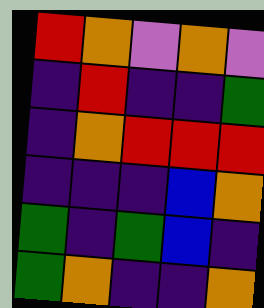[["red", "orange", "violet", "orange", "violet"], ["indigo", "red", "indigo", "indigo", "green"], ["indigo", "orange", "red", "red", "red"], ["indigo", "indigo", "indigo", "blue", "orange"], ["green", "indigo", "green", "blue", "indigo"], ["green", "orange", "indigo", "indigo", "orange"]]